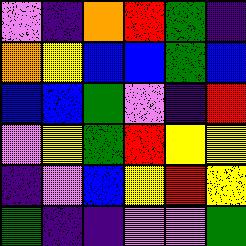[["violet", "indigo", "orange", "red", "green", "indigo"], ["orange", "yellow", "blue", "blue", "green", "blue"], ["blue", "blue", "green", "violet", "indigo", "red"], ["violet", "yellow", "green", "red", "yellow", "yellow"], ["indigo", "violet", "blue", "yellow", "red", "yellow"], ["green", "indigo", "indigo", "violet", "violet", "green"]]